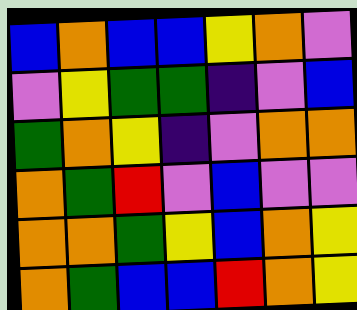[["blue", "orange", "blue", "blue", "yellow", "orange", "violet"], ["violet", "yellow", "green", "green", "indigo", "violet", "blue"], ["green", "orange", "yellow", "indigo", "violet", "orange", "orange"], ["orange", "green", "red", "violet", "blue", "violet", "violet"], ["orange", "orange", "green", "yellow", "blue", "orange", "yellow"], ["orange", "green", "blue", "blue", "red", "orange", "yellow"]]